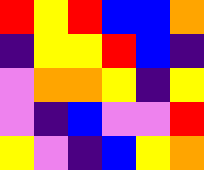[["red", "yellow", "red", "blue", "blue", "orange"], ["indigo", "yellow", "yellow", "red", "blue", "indigo"], ["violet", "orange", "orange", "yellow", "indigo", "yellow"], ["violet", "indigo", "blue", "violet", "violet", "red"], ["yellow", "violet", "indigo", "blue", "yellow", "orange"]]